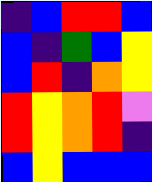[["indigo", "blue", "red", "red", "blue"], ["blue", "indigo", "green", "blue", "yellow"], ["blue", "red", "indigo", "orange", "yellow"], ["red", "yellow", "orange", "red", "violet"], ["red", "yellow", "orange", "red", "indigo"], ["blue", "yellow", "blue", "blue", "blue"]]